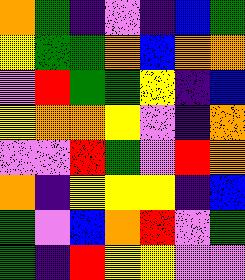[["orange", "green", "indigo", "violet", "indigo", "blue", "green"], ["yellow", "green", "green", "orange", "blue", "orange", "orange"], ["violet", "red", "green", "green", "yellow", "indigo", "blue"], ["yellow", "orange", "orange", "yellow", "violet", "indigo", "orange"], ["violet", "violet", "red", "green", "violet", "red", "orange"], ["orange", "indigo", "yellow", "yellow", "yellow", "indigo", "blue"], ["green", "violet", "blue", "orange", "red", "violet", "green"], ["green", "indigo", "red", "yellow", "yellow", "violet", "violet"]]